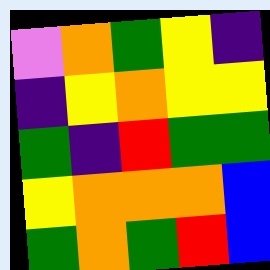[["violet", "orange", "green", "yellow", "indigo"], ["indigo", "yellow", "orange", "yellow", "yellow"], ["green", "indigo", "red", "green", "green"], ["yellow", "orange", "orange", "orange", "blue"], ["green", "orange", "green", "red", "blue"]]